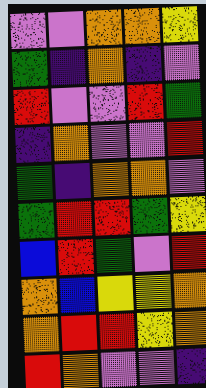[["violet", "violet", "orange", "orange", "yellow"], ["green", "indigo", "orange", "indigo", "violet"], ["red", "violet", "violet", "red", "green"], ["indigo", "orange", "violet", "violet", "red"], ["green", "indigo", "orange", "orange", "violet"], ["green", "red", "red", "green", "yellow"], ["blue", "red", "green", "violet", "red"], ["orange", "blue", "yellow", "yellow", "orange"], ["orange", "red", "red", "yellow", "orange"], ["red", "orange", "violet", "violet", "indigo"]]